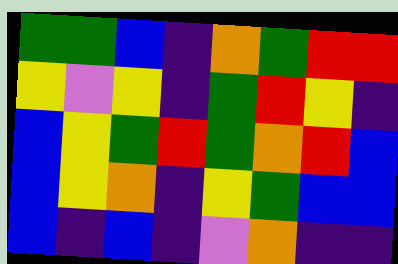[["green", "green", "blue", "indigo", "orange", "green", "red", "red"], ["yellow", "violet", "yellow", "indigo", "green", "red", "yellow", "indigo"], ["blue", "yellow", "green", "red", "green", "orange", "red", "blue"], ["blue", "yellow", "orange", "indigo", "yellow", "green", "blue", "blue"], ["blue", "indigo", "blue", "indigo", "violet", "orange", "indigo", "indigo"]]